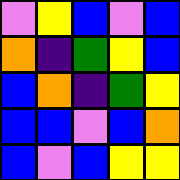[["violet", "yellow", "blue", "violet", "blue"], ["orange", "indigo", "green", "yellow", "blue"], ["blue", "orange", "indigo", "green", "yellow"], ["blue", "blue", "violet", "blue", "orange"], ["blue", "violet", "blue", "yellow", "yellow"]]